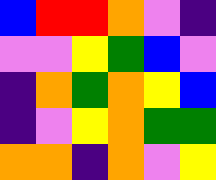[["blue", "red", "red", "orange", "violet", "indigo"], ["violet", "violet", "yellow", "green", "blue", "violet"], ["indigo", "orange", "green", "orange", "yellow", "blue"], ["indigo", "violet", "yellow", "orange", "green", "green"], ["orange", "orange", "indigo", "orange", "violet", "yellow"]]